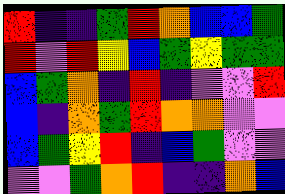[["red", "indigo", "indigo", "green", "red", "orange", "blue", "blue", "green"], ["red", "violet", "red", "yellow", "blue", "green", "yellow", "green", "green"], ["blue", "green", "orange", "indigo", "red", "indigo", "violet", "violet", "red"], ["blue", "indigo", "orange", "green", "red", "orange", "orange", "violet", "violet"], ["blue", "green", "yellow", "red", "indigo", "blue", "green", "violet", "violet"], ["violet", "violet", "green", "orange", "red", "indigo", "indigo", "orange", "blue"]]